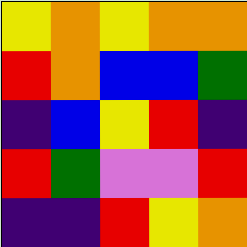[["yellow", "orange", "yellow", "orange", "orange"], ["red", "orange", "blue", "blue", "green"], ["indigo", "blue", "yellow", "red", "indigo"], ["red", "green", "violet", "violet", "red"], ["indigo", "indigo", "red", "yellow", "orange"]]